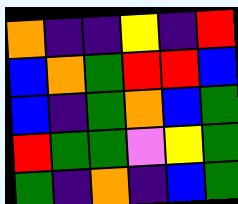[["orange", "indigo", "indigo", "yellow", "indigo", "red"], ["blue", "orange", "green", "red", "red", "blue"], ["blue", "indigo", "green", "orange", "blue", "green"], ["red", "green", "green", "violet", "yellow", "green"], ["green", "indigo", "orange", "indigo", "blue", "green"]]